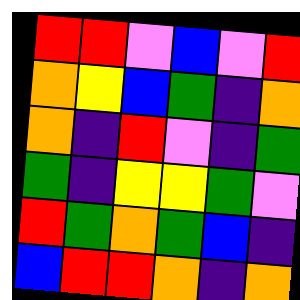[["red", "red", "violet", "blue", "violet", "red"], ["orange", "yellow", "blue", "green", "indigo", "orange"], ["orange", "indigo", "red", "violet", "indigo", "green"], ["green", "indigo", "yellow", "yellow", "green", "violet"], ["red", "green", "orange", "green", "blue", "indigo"], ["blue", "red", "red", "orange", "indigo", "orange"]]